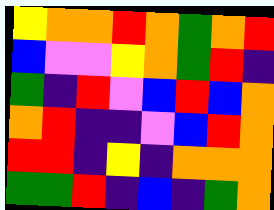[["yellow", "orange", "orange", "red", "orange", "green", "orange", "red"], ["blue", "violet", "violet", "yellow", "orange", "green", "red", "indigo"], ["green", "indigo", "red", "violet", "blue", "red", "blue", "orange"], ["orange", "red", "indigo", "indigo", "violet", "blue", "red", "orange"], ["red", "red", "indigo", "yellow", "indigo", "orange", "orange", "orange"], ["green", "green", "red", "indigo", "blue", "indigo", "green", "orange"]]